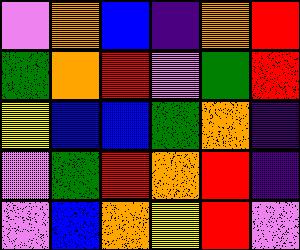[["violet", "orange", "blue", "indigo", "orange", "red"], ["green", "orange", "red", "violet", "green", "red"], ["yellow", "blue", "blue", "green", "orange", "indigo"], ["violet", "green", "red", "orange", "red", "indigo"], ["violet", "blue", "orange", "yellow", "red", "violet"]]